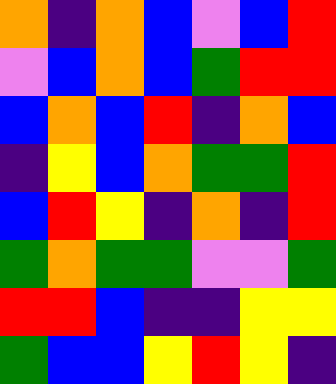[["orange", "indigo", "orange", "blue", "violet", "blue", "red"], ["violet", "blue", "orange", "blue", "green", "red", "red"], ["blue", "orange", "blue", "red", "indigo", "orange", "blue"], ["indigo", "yellow", "blue", "orange", "green", "green", "red"], ["blue", "red", "yellow", "indigo", "orange", "indigo", "red"], ["green", "orange", "green", "green", "violet", "violet", "green"], ["red", "red", "blue", "indigo", "indigo", "yellow", "yellow"], ["green", "blue", "blue", "yellow", "red", "yellow", "indigo"]]